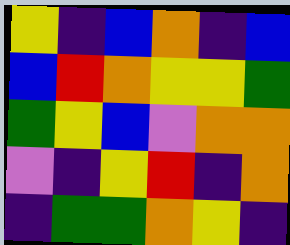[["yellow", "indigo", "blue", "orange", "indigo", "blue"], ["blue", "red", "orange", "yellow", "yellow", "green"], ["green", "yellow", "blue", "violet", "orange", "orange"], ["violet", "indigo", "yellow", "red", "indigo", "orange"], ["indigo", "green", "green", "orange", "yellow", "indigo"]]